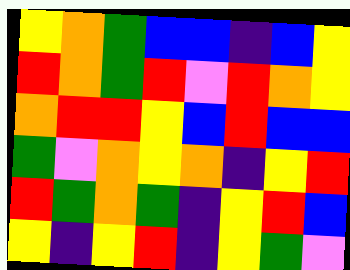[["yellow", "orange", "green", "blue", "blue", "indigo", "blue", "yellow"], ["red", "orange", "green", "red", "violet", "red", "orange", "yellow"], ["orange", "red", "red", "yellow", "blue", "red", "blue", "blue"], ["green", "violet", "orange", "yellow", "orange", "indigo", "yellow", "red"], ["red", "green", "orange", "green", "indigo", "yellow", "red", "blue"], ["yellow", "indigo", "yellow", "red", "indigo", "yellow", "green", "violet"]]